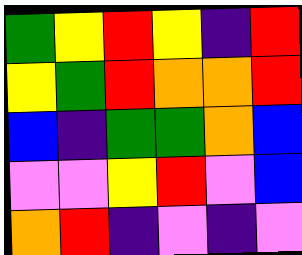[["green", "yellow", "red", "yellow", "indigo", "red"], ["yellow", "green", "red", "orange", "orange", "red"], ["blue", "indigo", "green", "green", "orange", "blue"], ["violet", "violet", "yellow", "red", "violet", "blue"], ["orange", "red", "indigo", "violet", "indigo", "violet"]]